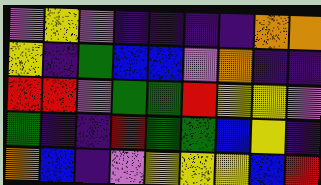[["violet", "yellow", "violet", "indigo", "indigo", "indigo", "indigo", "orange", "orange"], ["yellow", "indigo", "green", "blue", "blue", "violet", "orange", "indigo", "indigo"], ["red", "red", "violet", "green", "green", "red", "yellow", "yellow", "violet"], ["green", "indigo", "indigo", "red", "green", "green", "blue", "yellow", "indigo"], ["orange", "blue", "indigo", "violet", "yellow", "yellow", "yellow", "blue", "red"]]